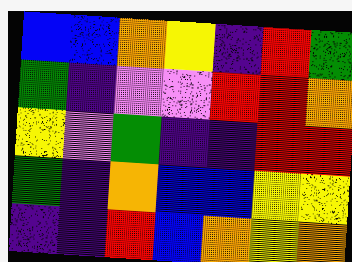[["blue", "blue", "orange", "yellow", "indigo", "red", "green"], ["green", "indigo", "violet", "violet", "red", "red", "orange"], ["yellow", "violet", "green", "indigo", "indigo", "red", "red"], ["green", "indigo", "orange", "blue", "blue", "yellow", "yellow"], ["indigo", "indigo", "red", "blue", "orange", "yellow", "orange"]]